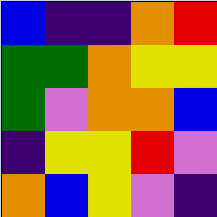[["blue", "indigo", "indigo", "orange", "red"], ["green", "green", "orange", "yellow", "yellow"], ["green", "violet", "orange", "orange", "blue"], ["indigo", "yellow", "yellow", "red", "violet"], ["orange", "blue", "yellow", "violet", "indigo"]]